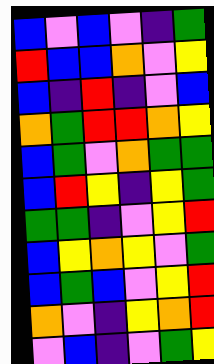[["blue", "violet", "blue", "violet", "indigo", "green"], ["red", "blue", "blue", "orange", "violet", "yellow"], ["blue", "indigo", "red", "indigo", "violet", "blue"], ["orange", "green", "red", "red", "orange", "yellow"], ["blue", "green", "violet", "orange", "green", "green"], ["blue", "red", "yellow", "indigo", "yellow", "green"], ["green", "green", "indigo", "violet", "yellow", "red"], ["blue", "yellow", "orange", "yellow", "violet", "green"], ["blue", "green", "blue", "violet", "yellow", "red"], ["orange", "violet", "indigo", "yellow", "orange", "red"], ["violet", "blue", "indigo", "violet", "green", "yellow"]]